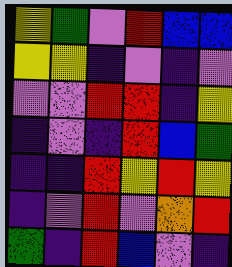[["yellow", "green", "violet", "red", "blue", "blue"], ["yellow", "yellow", "indigo", "violet", "indigo", "violet"], ["violet", "violet", "red", "red", "indigo", "yellow"], ["indigo", "violet", "indigo", "red", "blue", "green"], ["indigo", "indigo", "red", "yellow", "red", "yellow"], ["indigo", "violet", "red", "violet", "orange", "red"], ["green", "indigo", "red", "blue", "violet", "indigo"]]